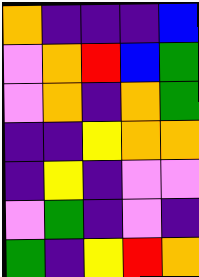[["orange", "indigo", "indigo", "indigo", "blue"], ["violet", "orange", "red", "blue", "green"], ["violet", "orange", "indigo", "orange", "green"], ["indigo", "indigo", "yellow", "orange", "orange"], ["indigo", "yellow", "indigo", "violet", "violet"], ["violet", "green", "indigo", "violet", "indigo"], ["green", "indigo", "yellow", "red", "orange"]]